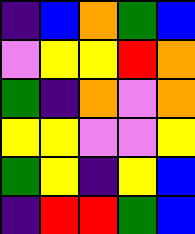[["indigo", "blue", "orange", "green", "blue"], ["violet", "yellow", "yellow", "red", "orange"], ["green", "indigo", "orange", "violet", "orange"], ["yellow", "yellow", "violet", "violet", "yellow"], ["green", "yellow", "indigo", "yellow", "blue"], ["indigo", "red", "red", "green", "blue"]]